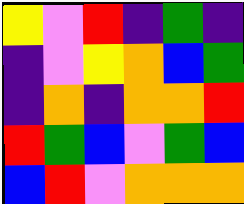[["yellow", "violet", "red", "indigo", "green", "indigo"], ["indigo", "violet", "yellow", "orange", "blue", "green"], ["indigo", "orange", "indigo", "orange", "orange", "red"], ["red", "green", "blue", "violet", "green", "blue"], ["blue", "red", "violet", "orange", "orange", "orange"]]